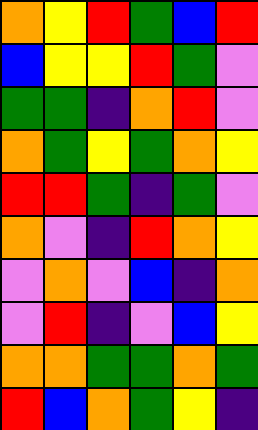[["orange", "yellow", "red", "green", "blue", "red"], ["blue", "yellow", "yellow", "red", "green", "violet"], ["green", "green", "indigo", "orange", "red", "violet"], ["orange", "green", "yellow", "green", "orange", "yellow"], ["red", "red", "green", "indigo", "green", "violet"], ["orange", "violet", "indigo", "red", "orange", "yellow"], ["violet", "orange", "violet", "blue", "indigo", "orange"], ["violet", "red", "indigo", "violet", "blue", "yellow"], ["orange", "orange", "green", "green", "orange", "green"], ["red", "blue", "orange", "green", "yellow", "indigo"]]